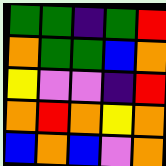[["green", "green", "indigo", "green", "red"], ["orange", "green", "green", "blue", "orange"], ["yellow", "violet", "violet", "indigo", "red"], ["orange", "red", "orange", "yellow", "orange"], ["blue", "orange", "blue", "violet", "orange"]]